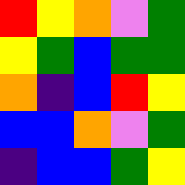[["red", "yellow", "orange", "violet", "green"], ["yellow", "green", "blue", "green", "green"], ["orange", "indigo", "blue", "red", "yellow"], ["blue", "blue", "orange", "violet", "green"], ["indigo", "blue", "blue", "green", "yellow"]]